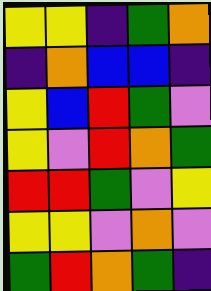[["yellow", "yellow", "indigo", "green", "orange"], ["indigo", "orange", "blue", "blue", "indigo"], ["yellow", "blue", "red", "green", "violet"], ["yellow", "violet", "red", "orange", "green"], ["red", "red", "green", "violet", "yellow"], ["yellow", "yellow", "violet", "orange", "violet"], ["green", "red", "orange", "green", "indigo"]]